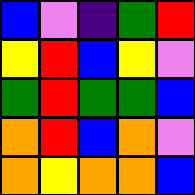[["blue", "violet", "indigo", "green", "red"], ["yellow", "red", "blue", "yellow", "violet"], ["green", "red", "green", "green", "blue"], ["orange", "red", "blue", "orange", "violet"], ["orange", "yellow", "orange", "orange", "blue"]]